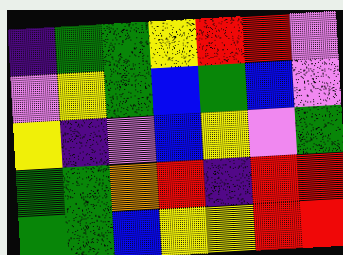[["indigo", "green", "green", "yellow", "red", "red", "violet"], ["violet", "yellow", "green", "blue", "green", "blue", "violet"], ["yellow", "indigo", "violet", "blue", "yellow", "violet", "green"], ["green", "green", "orange", "red", "indigo", "red", "red"], ["green", "green", "blue", "yellow", "yellow", "red", "red"]]